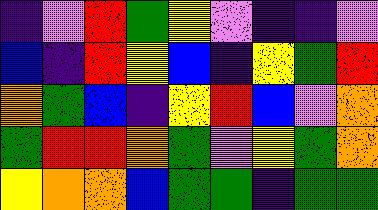[["indigo", "violet", "red", "green", "yellow", "violet", "indigo", "indigo", "violet"], ["blue", "indigo", "red", "yellow", "blue", "indigo", "yellow", "green", "red"], ["orange", "green", "blue", "indigo", "yellow", "red", "blue", "violet", "orange"], ["green", "red", "red", "orange", "green", "violet", "yellow", "green", "orange"], ["yellow", "orange", "orange", "blue", "green", "green", "indigo", "green", "green"]]